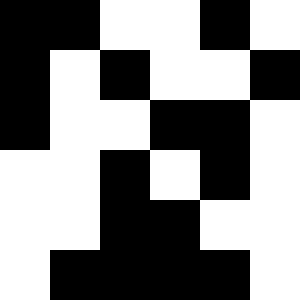[["black", "black", "white", "white", "black", "white"], ["black", "white", "black", "white", "white", "black"], ["black", "white", "white", "black", "black", "white"], ["white", "white", "black", "white", "black", "white"], ["white", "white", "black", "black", "white", "white"], ["white", "black", "black", "black", "black", "white"]]